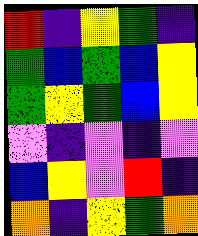[["red", "indigo", "yellow", "green", "indigo"], ["green", "blue", "green", "blue", "yellow"], ["green", "yellow", "green", "blue", "yellow"], ["violet", "indigo", "violet", "indigo", "violet"], ["blue", "yellow", "violet", "red", "indigo"], ["orange", "indigo", "yellow", "green", "orange"]]